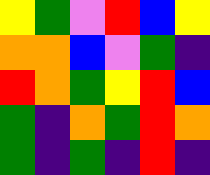[["yellow", "green", "violet", "red", "blue", "yellow"], ["orange", "orange", "blue", "violet", "green", "indigo"], ["red", "orange", "green", "yellow", "red", "blue"], ["green", "indigo", "orange", "green", "red", "orange"], ["green", "indigo", "green", "indigo", "red", "indigo"]]